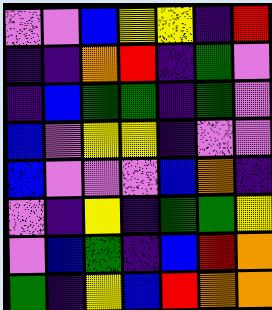[["violet", "violet", "blue", "yellow", "yellow", "indigo", "red"], ["indigo", "indigo", "orange", "red", "indigo", "green", "violet"], ["indigo", "blue", "green", "green", "indigo", "green", "violet"], ["blue", "violet", "yellow", "yellow", "indigo", "violet", "violet"], ["blue", "violet", "violet", "violet", "blue", "orange", "indigo"], ["violet", "indigo", "yellow", "indigo", "green", "green", "yellow"], ["violet", "blue", "green", "indigo", "blue", "red", "orange"], ["green", "indigo", "yellow", "blue", "red", "orange", "orange"]]